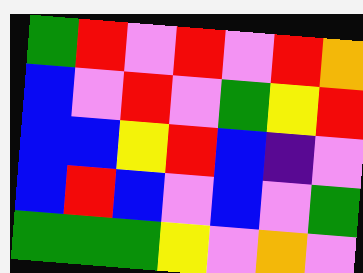[["green", "red", "violet", "red", "violet", "red", "orange"], ["blue", "violet", "red", "violet", "green", "yellow", "red"], ["blue", "blue", "yellow", "red", "blue", "indigo", "violet"], ["blue", "red", "blue", "violet", "blue", "violet", "green"], ["green", "green", "green", "yellow", "violet", "orange", "violet"]]